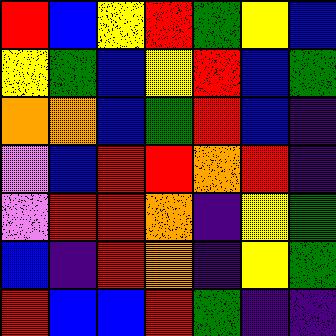[["red", "blue", "yellow", "red", "green", "yellow", "blue"], ["yellow", "green", "blue", "yellow", "red", "blue", "green"], ["orange", "orange", "blue", "green", "red", "blue", "indigo"], ["violet", "blue", "red", "red", "orange", "red", "indigo"], ["violet", "red", "red", "orange", "indigo", "yellow", "green"], ["blue", "indigo", "red", "orange", "indigo", "yellow", "green"], ["red", "blue", "blue", "red", "green", "indigo", "indigo"]]